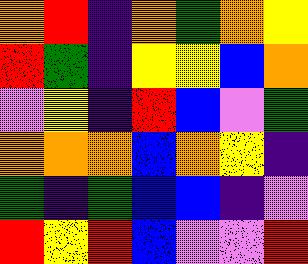[["orange", "red", "indigo", "orange", "green", "orange", "yellow"], ["red", "green", "indigo", "yellow", "yellow", "blue", "orange"], ["violet", "yellow", "indigo", "red", "blue", "violet", "green"], ["orange", "orange", "orange", "blue", "orange", "yellow", "indigo"], ["green", "indigo", "green", "blue", "blue", "indigo", "violet"], ["red", "yellow", "red", "blue", "violet", "violet", "red"]]